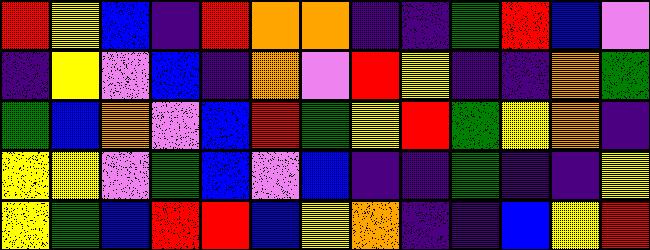[["red", "yellow", "blue", "indigo", "red", "orange", "orange", "indigo", "indigo", "green", "red", "blue", "violet"], ["indigo", "yellow", "violet", "blue", "indigo", "orange", "violet", "red", "yellow", "indigo", "indigo", "orange", "green"], ["green", "blue", "orange", "violet", "blue", "red", "green", "yellow", "red", "green", "yellow", "orange", "indigo"], ["yellow", "yellow", "violet", "green", "blue", "violet", "blue", "indigo", "indigo", "green", "indigo", "indigo", "yellow"], ["yellow", "green", "blue", "red", "red", "blue", "yellow", "orange", "indigo", "indigo", "blue", "yellow", "red"]]